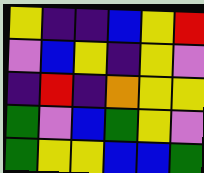[["yellow", "indigo", "indigo", "blue", "yellow", "red"], ["violet", "blue", "yellow", "indigo", "yellow", "violet"], ["indigo", "red", "indigo", "orange", "yellow", "yellow"], ["green", "violet", "blue", "green", "yellow", "violet"], ["green", "yellow", "yellow", "blue", "blue", "green"]]